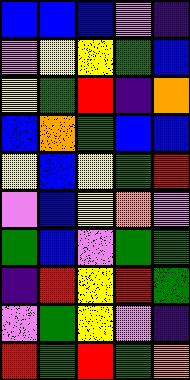[["blue", "blue", "blue", "violet", "indigo"], ["violet", "yellow", "yellow", "green", "blue"], ["yellow", "green", "red", "indigo", "orange"], ["blue", "orange", "green", "blue", "blue"], ["yellow", "blue", "yellow", "green", "red"], ["violet", "blue", "yellow", "orange", "violet"], ["green", "blue", "violet", "green", "green"], ["indigo", "red", "yellow", "red", "green"], ["violet", "green", "yellow", "violet", "indigo"], ["red", "green", "red", "green", "orange"]]